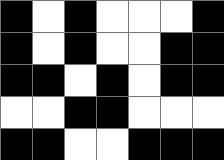[["black", "white", "black", "white", "white", "white", "black"], ["black", "white", "black", "white", "white", "black", "black"], ["black", "black", "white", "black", "white", "black", "black"], ["white", "white", "black", "black", "white", "white", "white"], ["black", "black", "white", "white", "black", "black", "black"]]